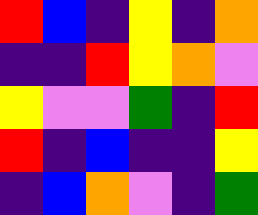[["red", "blue", "indigo", "yellow", "indigo", "orange"], ["indigo", "indigo", "red", "yellow", "orange", "violet"], ["yellow", "violet", "violet", "green", "indigo", "red"], ["red", "indigo", "blue", "indigo", "indigo", "yellow"], ["indigo", "blue", "orange", "violet", "indigo", "green"]]